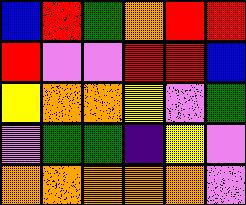[["blue", "red", "green", "orange", "red", "red"], ["red", "violet", "violet", "red", "red", "blue"], ["yellow", "orange", "orange", "yellow", "violet", "green"], ["violet", "green", "green", "indigo", "yellow", "violet"], ["orange", "orange", "orange", "orange", "orange", "violet"]]